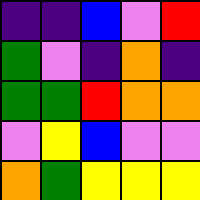[["indigo", "indigo", "blue", "violet", "red"], ["green", "violet", "indigo", "orange", "indigo"], ["green", "green", "red", "orange", "orange"], ["violet", "yellow", "blue", "violet", "violet"], ["orange", "green", "yellow", "yellow", "yellow"]]